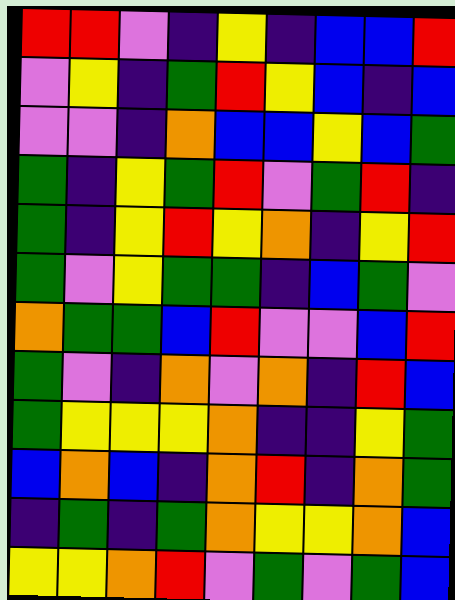[["red", "red", "violet", "indigo", "yellow", "indigo", "blue", "blue", "red"], ["violet", "yellow", "indigo", "green", "red", "yellow", "blue", "indigo", "blue"], ["violet", "violet", "indigo", "orange", "blue", "blue", "yellow", "blue", "green"], ["green", "indigo", "yellow", "green", "red", "violet", "green", "red", "indigo"], ["green", "indigo", "yellow", "red", "yellow", "orange", "indigo", "yellow", "red"], ["green", "violet", "yellow", "green", "green", "indigo", "blue", "green", "violet"], ["orange", "green", "green", "blue", "red", "violet", "violet", "blue", "red"], ["green", "violet", "indigo", "orange", "violet", "orange", "indigo", "red", "blue"], ["green", "yellow", "yellow", "yellow", "orange", "indigo", "indigo", "yellow", "green"], ["blue", "orange", "blue", "indigo", "orange", "red", "indigo", "orange", "green"], ["indigo", "green", "indigo", "green", "orange", "yellow", "yellow", "orange", "blue"], ["yellow", "yellow", "orange", "red", "violet", "green", "violet", "green", "blue"]]